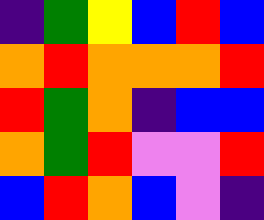[["indigo", "green", "yellow", "blue", "red", "blue"], ["orange", "red", "orange", "orange", "orange", "red"], ["red", "green", "orange", "indigo", "blue", "blue"], ["orange", "green", "red", "violet", "violet", "red"], ["blue", "red", "orange", "blue", "violet", "indigo"]]